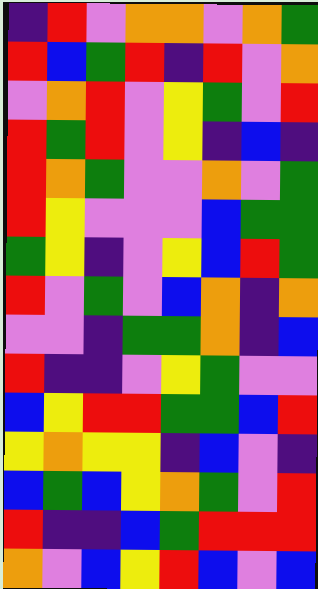[["indigo", "red", "violet", "orange", "orange", "violet", "orange", "green"], ["red", "blue", "green", "red", "indigo", "red", "violet", "orange"], ["violet", "orange", "red", "violet", "yellow", "green", "violet", "red"], ["red", "green", "red", "violet", "yellow", "indigo", "blue", "indigo"], ["red", "orange", "green", "violet", "violet", "orange", "violet", "green"], ["red", "yellow", "violet", "violet", "violet", "blue", "green", "green"], ["green", "yellow", "indigo", "violet", "yellow", "blue", "red", "green"], ["red", "violet", "green", "violet", "blue", "orange", "indigo", "orange"], ["violet", "violet", "indigo", "green", "green", "orange", "indigo", "blue"], ["red", "indigo", "indigo", "violet", "yellow", "green", "violet", "violet"], ["blue", "yellow", "red", "red", "green", "green", "blue", "red"], ["yellow", "orange", "yellow", "yellow", "indigo", "blue", "violet", "indigo"], ["blue", "green", "blue", "yellow", "orange", "green", "violet", "red"], ["red", "indigo", "indigo", "blue", "green", "red", "red", "red"], ["orange", "violet", "blue", "yellow", "red", "blue", "violet", "blue"]]